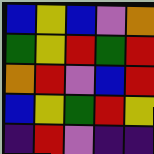[["blue", "yellow", "blue", "violet", "orange"], ["green", "yellow", "red", "green", "red"], ["orange", "red", "violet", "blue", "red"], ["blue", "yellow", "green", "red", "yellow"], ["indigo", "red", "violet", "indigo", "indigo"]]